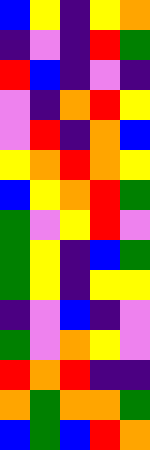[["blue", "yellow", "indigo", "yellow", "orange"], ["indigo", "violet", "indigo", "red", "green"], ["red", "blue", "indigo", "violet", "indigo"], ["violet", "indigo", "orange", "red", "yellow"], ["violet", "red", "indigo", "orange", "blue"], ["yellow", "orange", "red", "orange", "yellow"], ["blue", "yellow", "orange", "red", "green"], ["green", "violet", "yellow", "red", "violet"], ["green", "yellow", "indigo", "blue", "green"], ["green", "yellow", "indigo", "yellow", "yellow"], ["indigo", "violet", "blue", "indigo", "violet"], ["green", "violet", "orange", "yellow", "violet"], ["red", "orange", "red", "indigo", "indigo"], ["orange", "green", "orange", "orange", "green"], ["blue", "green", "blue", "red", "orange"]]